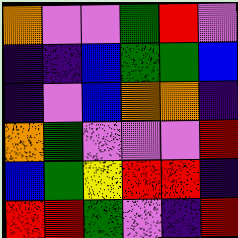[["orange", "violet", "violet", "green", "red", "violet"], ["indigo", "indigo", "blue", "green", "green", "blue"], ["indigo", "violet", "blue", "orange", "orange", "indigo"], ["orange", "green", "violet", "violet", "violet", "red"], ["blue", "green", "yellow", "red", "red", "indigo"], ["red", "red", "green", "violet", "indigo", "red"]]